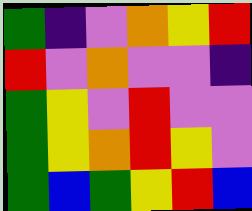[["green", "indigo", "violet", "orange", "yellow", "red"], ["red", "violet", "orange", "violet", "violet", "indigo"], ["green", "yellow", "violet", "red", "violet", "violet"], ["green", "yellow", "orange", "red", "yellow", "violet"], ["green", "blue", "green", "yellow", "red", "blue"]]